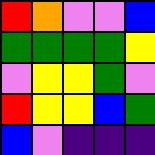[["red", "orange", "violet", "violet", "blue"], ["green", "green", "green", "green", "yellow"], ["violet", "yellow", "yellow", "green", "violet"], ["red", "yellow", "yellow", "blue", "green"], ["blue", "violet", "indigo", "indigo", "indigo"]]